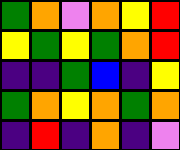[["green", "orange", "violet", "orange", "yellow", "red"], ["yellow", "green", "yellow", "green", "orange", "red"], ["indigo", "indigo", "green", "blue", "indigo", "yellow"], ["green", "orange", "yellow", "orange", "green", "orange"], ["indigo", "red", "indigo", "orange", "indigo", "violet"]]